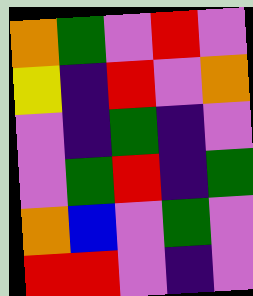[["orange", "green", "violet", "red", "violet"], ["yellow", "indigo", "red", "violet", "orange"], ["violet", "indigo", "green", "indigo", "violet"], ["violet", "green", "red", "indigo", "green"], ["orange", "blue", "violet", "green", "violet"], ["red", "red", "violet", "indigo", "violet"]]